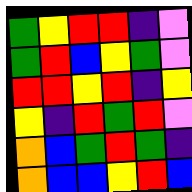[["green", "yellow", "red", "red", "indigo", "violet"], ["green", "red", "blue", "yellow", "green", "violet"], ["red", "red", "yellow", "red", "indigo", "yellow"], ["yellow", "indigo", "red", "green", "red", "violet"], ["orange", "blue", "green", "red", "green", "indigo"], ["orange", "blue", "blue", "yellow", "red", "blue"]]